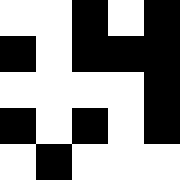[["white", "white", "black", "white", "black"], ["black", "white", "black", "black", "black"], ["white", "white", "white", "white", "black"], ["black", "white", "black", "white", "black"], ["white", "black", "white", "white", "white"]]